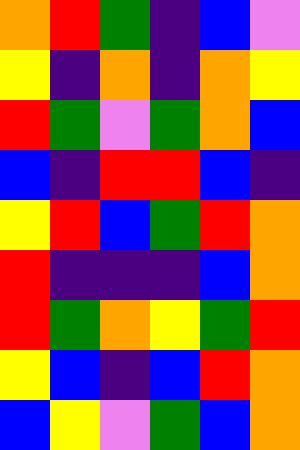[["orange", "red", "green", "indigo", "blue", "violet"], ["yellow", "indigo", "orange", "indigo", "orange", "yellow"], ["red", "green", "violet", "green", "orange", "blue"], ["blue", "indigo", "red", "red", "blue", "indigo"], ["yellow", "red", "blue", "green", "red", "orange"], ["red", "indigo", "indigo", "indigo", "blue", "orange"], ["red", "green", "orange", "yellow", "green", "red"], ["yellow", "blue", "indigo", "blue", "red", "orange"], ["blue", "yellow", "violet", "green", "blue", "orange"]]